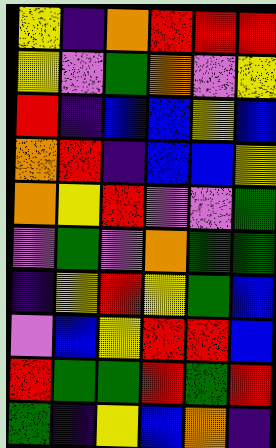[["yellow", "indigo", "orange", "red", "red", "red"], ["yellow", "violet", "green", "orange", "violet", "yellow"], ["red", "indigo", "blue", "blue", "yellow", "blue"], ["orange", "red", "indigo", "blue", "blue", "yellow"], ["orange", "yellow", "red", "violet", "violet", "green"], ["violet", "green", "violet", "orange", "green", "green"], ["indigo", "yellow", "red", "yellow", "green", "blue"], ["violet", "blue", "yellow", "red", "red", "blue"], ["red", "green", "green", "red", "green", "red"], ["green", "indigo", "yellow", "blue", "orange", "indigo"]]